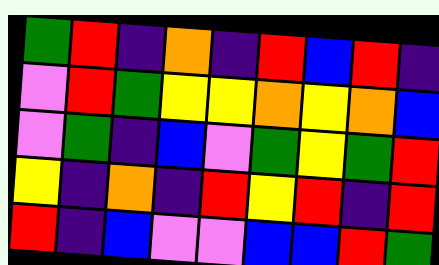[["green", "red", "indigo", "orange", "indigo", "red", "blue", "red", "indigo"], ["violet", "red", "green", "yellow", "yellow", "orange", "yellow", "orange", "blue"], ["violet", "green", "indigo", "blue", "violet", "green", "yellow", "green", "red"], ["yellow", "indigo", "orange", "indigo", "red", "yellow", "red", "indigo", "red"], ["red", "indigo", "blue", "violet", "violet", "blue", "blue", "red", "green"]]